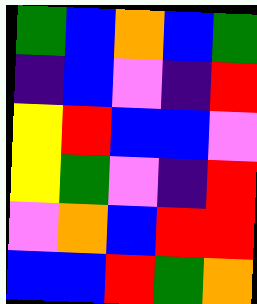[["green", "blue", "orange", "blue", "green"], ["indigo", "blue", "violet", "indigo", "red"], ["yellow", "red", "blue", "blue", "violet"], ["yellow", "green", "violet", "indigo", "red"], ["violet", "orange", "blue", "red", "red"], ["blue", "blue", "red", "green", "orange"]]